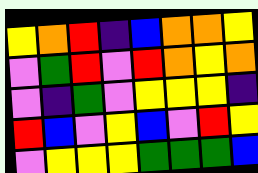[["yellow", "orange", "red", "indigo", "blue", "orange", "orange", "yellow"], ["violet", "green", "red", "violet", "red", "orange", "yellow", "orange"], ["violet", "indigo", "green", "violet", "yellow", "yellow", "yellow", "indigo"], ["red", "blue", "violet", "yellow", "blue", "violet", "red", "yellow"], ["violet", "yellow", "yellow", "yellow", "green", "green", "green", "blue"]]